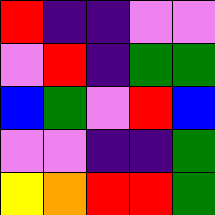[["red", "indigo", "indigo", "violet", "violet"], ["violet", "red", "indigo", "green", "green"], ["blue", "green", "violet", "red", "blue"], ["violet", "violet", "indigo", "indigo", "green"], ["yellow", "orange", "red", "red", "green"]]